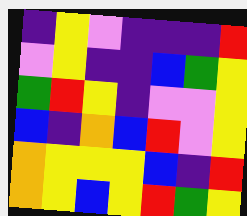[["indigo", "yellow", "violet", "indigo", "indigo", "indigo", "red"], ["violet", "yellow", "indigo", "indigo", "blue", "green", "yellow"], ["green", "red", "yellow", "indigo", "violet", "violet", "yellow"], ["blue", "indigo", "orange", "blue", "red", "violet", "yellow"], ["orange", "yellow", "yellow", "yellow", "blue", "indigo", "red"], ["orange", "yellow", "blue", "yellow", "red", "green", "yellow"]]